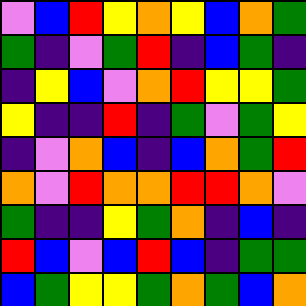[["violet", "blue", "red", "yellow", "orange", "yellow", "blue", "orange", "green"], ["green", "indigo", "violet", "green", "red", "indigo", "blue", "green", "indigo"], ["indigo", "yellow", "blue", "violet", "orange", "red", "yellow", "yellow", "green"], ["yellow", "indigo", "indigo", "red", "indigo", "green", "violet", "green", "yellow"], ["indigo", "violet", "orange", "blue", "indigo", "blue", "orange", "green", "red"], ["orange", "violet", "red", "orange", "orange", "red", "red", "orange", "violet"], ["green", "indigo", "indigo", "yellow", "green", "orange", "indigo", "blue", "indigo"], ["red", "blue", "violet", "blue", "red", "blue", "indigo", "green", "green"], ["blue", "green", "yellow", "yellow", "green", "orange", "green", "blue", "orange"]]